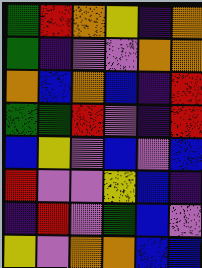[["green", "red", "orange", "yellow", "indigo", "orange"], ["green", "indigo", "violet", "violet", "orange", "orange"], ["orange", "blue", "orange", "blue", "indigo", "red"], ["green", "green", "red", "violet", "indigo", "red"], ["blue", "yellow", "violet", "blue", "violet", "blue"], ["red", "violet", "violet", "yellow", "blue", "indigo"], ["indigo", "red", "violet", "green", "blue", "violet"], ["yellow", "violet", "orange", "orange", "blue", "blue"]]